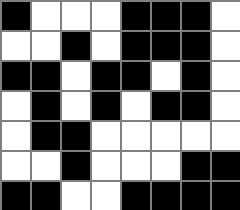[["black", "white", "white", "white", "black", "black", "black", "white"], ["white", "white", "black", "white", "black", "black", "black", "white"], ["black", "black", "white", "black", "black", "white", "black", "white"], ["white", "black", "white", "black", "white", "black", "black", "white"], ["white", "black", "black", "white", "white", "white", "white", "white"], ["white", "white", "black", "white", "white", "white", "black", "black"], ["black", "black", "white", "white", "black", "black", "black", "black"]]